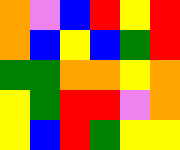[["orange", "violet", "blue", "red", "yellow", "red"], ["orange", "blue", "yellow", "blue", "green", "red"], ["green", "green", "orange", "orange", "yellow", "orange"], ["yellow", "green", "red", "red", "violet", "orange"], ["yellow", "blue", "red", "green", "yellow", "yellow"]]